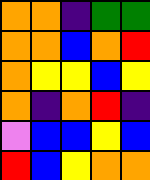[["orange", "orange", "indigo", "green", "green"], ["orange", "orange", "blue", "orange", "red"], ["orange", "yellow", "yellow", "blue", "yellow"], ["orange", "indigo", "orange", "red", "indigo"], ["violet", "blue", "blue", "yellow", "blue"], ["red", "blue", "yellow", "orange", "orange"]]